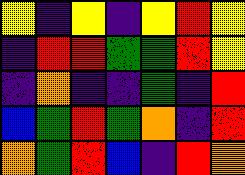[["yellow", "indigo", "yellow", "indigo", "yellow", "red", "yellow"], ["indigo", "red", "red", "green", "green", "red", "yellow"], ["indigo", "orange", "indigo", "indigo", "green", "indigo", "red"], ["blue", "green", "red", "green", "orange", "indigo", "red"], ["orange", "green", "red", "blue", "indigo", "red", "orange"]]